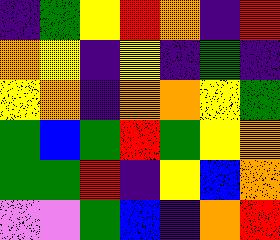[["indigo", "green", "yellow", "red", "orange", "indigo", "red"], ["orange", "yellow", "indigo", "yellow", "indigo", "green", "indigo"], ["yellow", "orange", "indigo", "orange", "orange", "yellow", "green"], ["green", "blue", "green", "red", "green", "yellow", "orange"], ["green", "green", "red", "indigo", "yellow", "blue", "orange"], ["violet", "violet", "green", "blue", "indigo", "orange", "red"]]